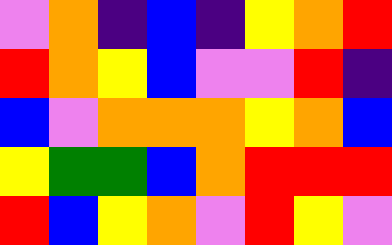[["violet", "orange", "indigo", "blue", "indigo", "yellow", "orange", "red"], ["red", "orange", "yellow", "blue", "violet", "violet", "red", "indigo"], ["blue", "violet", "orange", "orange", "orange", "yellow", "orange", "blue"], ["yellow", "green", "green", "blue", "orange", "red", "red", "red"], ["red", "blue", "yellow", "orange", "violet", "red", "yellow", "violet"]]